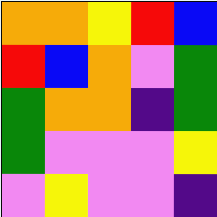[["orange", "orange", "yellow", "red", "blue"], ["red", "blue", "orange", "violet", "green"], ["green", "orange", "orange", "indigo", "green"], ["green", "violet", "violet", "violet", "yellow"], ["violet", "yellow", "violet", "violet", "indigo"]]